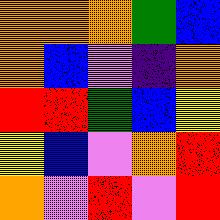[["orange", "orange", "orange", "green", "blue"], ["orange", "blue", "violet", "indigo", "orange"], ["red", "red", "green", "blue", "yellow"], ["yellow", "blue", "violet", "orange", "red"], ["orange", "violet", "red", "violet", "red"]]